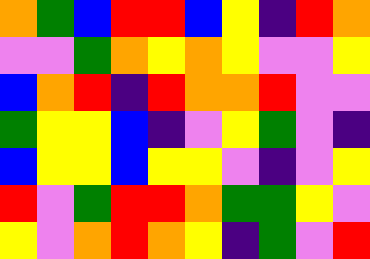[["orange", "green", "blue", "red", "red", "blue", "yellow", "indigo", "red", "orange"], ["violet", "violet", "green", "orange", "yellow", "orange", "yellow", "violet", "violet", "yellow"], ["blue", "orange", "red", "indigo", "red", "orange", "orange", "red", "violet", "violet"], ["green", "yellow", "yellow", "blue", "indigo", "violet", "yellow", "green", "violet", "indigo"], ["blue", "yellow", "yellow", "blue", "yellow", "yellow", "violet", "indigo", "violet", "yellow"], ["red", "violet", "green", "red", "red", "orange", "green", "green", "yellow", "violet"], ["yellow", "violet", "orange", "red", "orange", "yellow", "indigo", "green", "violet", "red"]]